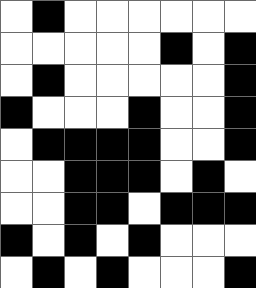[["white", "black", "white", "white", "white", "white", "white", "white"], ["white", "white", "white", "white", "white", "black", "white", "black"], ["white", "black", "white", "white", "white", "white", "white", "black"], ["black", "white", "white", "white", "black", "white", "white", "black"], ["white", "black", "black", "black", "black", "white", "white", "black"], ["white", "white", "black", "black", "black", "white", "black", "white"], ["white", "white", "black", "black", "white", "black", "black", "black"], ["black", "white", "black", "white", "black", "white", "white", "white"], ["white", "black", "white", "black", "white", "white", "white", "black"]]